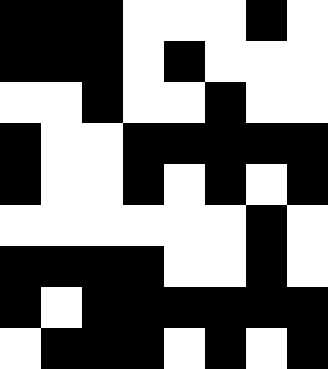[["black", "black", "black", "white", "white", "white", "black", "white"], ["black", "black", "black", "white", "black", "white", "white", "white"], ["white", "white", "black", "white", "white", "black", "white", "white"], ["black", "white", "white", "black", "black", "black", "black", "black"], ["black", "white", "white", "black", "white", "black", "white", "black"], ["white", "white", "white", "white", "white", "white", "black", "white"], ["black", "black", "black", "black", "white", "white", "black", "white"], ["black", "white", "black", "black", "black", "black", "black", "black"], ["white", "black", "black", "black", "white", "black", "white", "black"]]